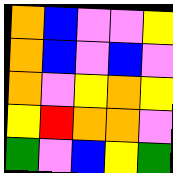[["orange", "blue", "violet", "violet", "yellow"], ["orange", "blue", "violet", "blue", "violet"], ["orange", "violet", "yellow", "orange", "yellow"], ["yellow", "red", "orange", "orange", "violet"], ["green", "violet", "blue", "yellow", "green"]]